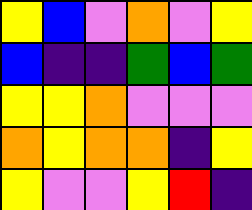[["yellow", "blue", "violet", "orange", "violet", "yellow"], ["blue", "indigo", "indigo", "green", "blue", "green"], ["yellow", "yellow", "orange", "violet", "violet", "violet"], ["orange", "yellow", "orange", "orange", "indigo", "yellow"], ["yellow", "violet", "violet", "yellow", "red", "indigo"]]